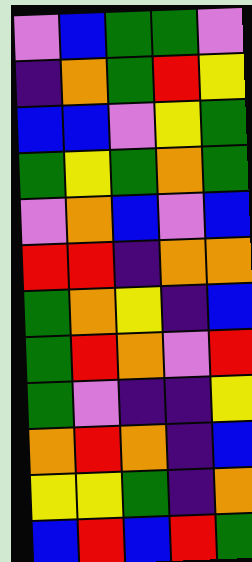[["violet", "blue", "green", "green", "violet"], ["indigo", "orange", "green", "red", "yellow"], ["blue", "blue", "violet", "yellow", "green"], ["green", "yellow", "green", "orange", "green"], ["violet", "orange", "blue", "violet", "blue"], ["red", "red", "indigo", "orange", "orange"], ["green", "orange", "yellow", "indigo", "blue"], ["green", "red", "orange", "violet", "red"], ["green", "violet", "indigo", "indigo", "yellow"], ["orange", "red", "orange", "indigo", "blue"], ["yellow", "yellow", "green", "indigo", "orange"], ["blue", "red", "blue", "red", "green"]]